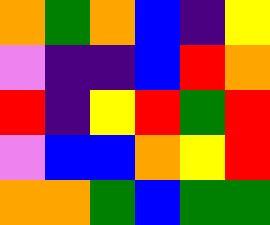[["orange", "green", "orange", "blue", "indigo", "yellow"], ["violet", "indigo", "indigo", "blue", "red", "orange"], ["red", "indigo", "yellow", "red", "green", "red"], ["violet", "blue", "blue", "orange", "yellow", "red"], ["orange", "orange", "green", "blue", "green", "green"]]